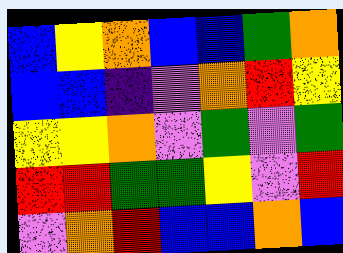[["blue", "yellow", "orange", "blue", "blue", "green", "orange"], ["blue", "blue", "indigo", "violet", "orange", "red", "yellow"], ["yellow", "yellow", "orange", "violet", "green", "violet", "green"], ["red", "red", "green", "green", "yellow", "violet", "red"], ["violet", "orange", "red", "blue", "blue", "orange", "blue"]]